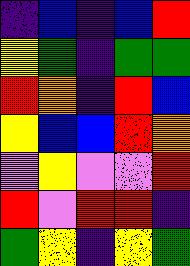[["indigo", "blue", "indigo", "blue", "red"], ["yellow", "green", "indigo", "green", "green"], ["red", "orange", "indigo", "red", "blue"], ["yellow", "blue", "blue", "red", "orange"], ["violet", "yellow", "violet", "violet", "red"], ["red", "violet", "red", "red", "indigo"], ["green", "yellow", "indigo", "yellow", "green"]]